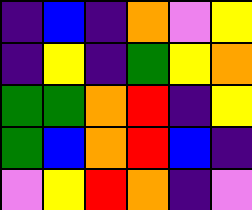[["indigo", "blue", "indigo", "orange", "violet", "yellow"], ["indigo", "yellow", "indigo", "green", "yellow", "orange"], ["green", "green", "orange", "red", "indigo", "yellow"], ["green", "blue", "orange", "red", "blue", "indigo"], ["violet", "yellow", "red", "orange", "indigo", "violet"]]